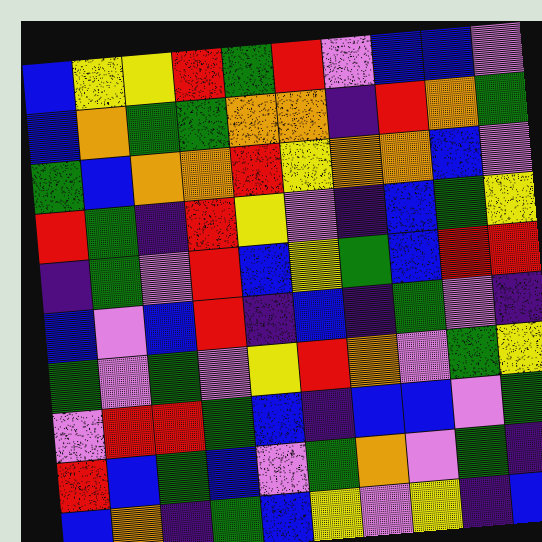[["blue", "yellow", "yellow", "red", "green", "red", "violet", "blue", "blue", "violet"], ["blue", "orange", "green", "green", "orange", "orange", "indigo", "red", "orange", "green"], ["green", "blue", "orange", "orange", "red", "yellow", "orange", "orange", "blue", "violet"], ["red", "green", "indigo", "red", "yellow", "violet", "indigo", "blue", "green", "yellow"], ["indigo", "green", "violet", "red", "blue", "yellow", "green", "blue", "red", "red"], ["blue", "violet", "blue", "red", "indigo", "blue", "indigo", "green", "violet", "indigo"], ["green", "violet", "green", "violet", "yellow", "red", "orange", "violet", "green", "yellow"], ["violet", "red", "red", "green", "blue", "indigo", "blue", "blue", "violet", "green"], ["red", "blue", "green", "blue", "violet", "green", "orange", "violet", "green", "indigo"], ["blue", "orange", "indigo", "green", "blue", "yellow", "violet", "yellow", "indigo", "blue"]]